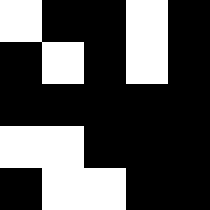[["white", "black", "black", "white", "black"], ["black", "white", "black", "white", "black"], ["black", "black", "black", "black", "black"], ["white", "white", "black", "black", "black"], ["black", "white", "white", "black", "black"]]